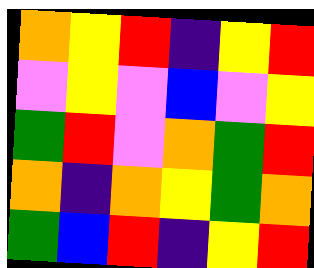[["orange", "yellow", "red", "indigo", "yellow", "red"], ["violet", "yellow", "violet", "blue", "violet", "yellow"], ["green", "red", "violet", "orange", "green", "red"], ["orange", "indigo", "orange", "yellow", "green", "orange"], ["green", "blue", "red", "indigo", "yellow", "red"]]